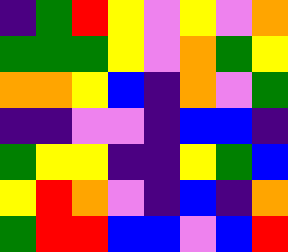[["indigo", "green", "red", "yellow", "violet", "yellow", "violet", "orange"], ["green", "green", "green", "yellow", "violet", "orange", "green", "yellow"], ["orange", "orange", "yellow", "blue", "indigo", "orange", "violet", "green"], ["indigo", "indigo", "violet", "violet", "indigo", "blue", "blue", "indigo"], ["green", "yellow", "yellow", "indigo", "indigo", "yellow", "green", "blue"], ["yellow", "red", "orange", "violet", "indigo", "blue", "indigo", "orange"], ["green", "red", "red", "blue", "blue", "violet", "blue", "red"]]